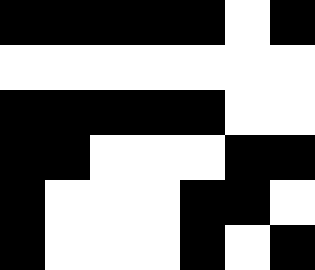[["black", "black", "black", "black", "black", "white", "black"], ["white", "white", "white", "white", "white", "white", "white"], ["black", "black", "black", "black", "black", "white", "white"], ["black", "black", "white", "white", "white", "black", "black"], ["black", "white", "white", "white", "black", "black", "white"], ["black", "white", "white", "white", "black", "white", "black"]]